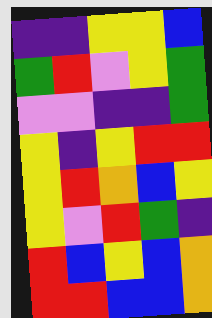[["indigo", "indigo", "yellow", "yellow", "blue"], ["green", "red", "violet", "yellow", "green"], ["violet", "violet", "indigo", "indigo", "green"], ["yellow", "indigo", "yellow", "red", "red"], ["yellow", "red", "orange", "blue", "yellow"], ["yellow", "violet", "red", "green", "indigo"], ["red", "blue", "yellow", "blue", "orange"], ["red", "red", "blue", "blue", "orange"]]